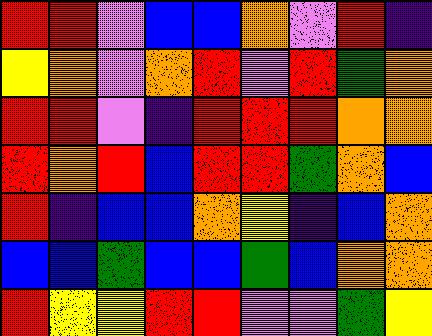[["red", "red", "violet", "blue", "blue", "orange", "violet", "red", "indigo"], ["yellow", "orange", "violet", "orange", "red", "violet", "red", "green", "orange"], ["red", "red", "violet", "indigo", "red", "red", "red", "orange", "orange"], ["red", "orange", "red", "blue", "red", "red", "green", "orange", "blue"], ["red", "indigo", "blue", "blue", "orange", "yellow", "indigo", "blue", "orange"], ["blue", "blue", "green", "blue", "blue", "green", "blue", "orange", "orange"], ["red", "yellow", "yellow", "red", "red", "violet", "violet", "green", "yellow"]]